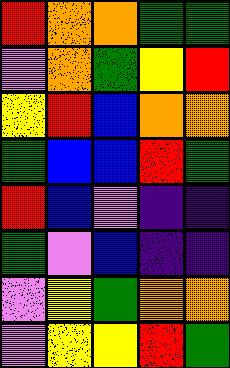[["red", "orange", "orange", "green", "green"], ["violet", "orange", "green", "yellow", "red"], ["yellow", "red", "blue", "orange", "orange"], ["green", "blue", "blue", "red", "green"], ["red", "blue", "violet", "indigo", "indigo"], ["green", "violet", "blue", "indigo", "indigo"], ["violet", "yellow", "green", "orange", "orange"], ["violet", "yellow", "yellow", "red", "green"]]